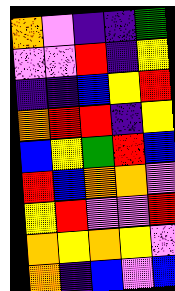[["orange", "violet", "indigo", "indigo", "green"], ["violet", "violet", "red", "indigo", "yellow"], ["indigo", "indigo", "blue", "yellow", "red"], ["orange", "red", "red", "indigo", "yellow"], ["blue", "yellow", "green", "red", "blue"], ["red", "blue", "orange", "orange", "violet"], ["yellow", "red", "violet", "violet", "red"], ["orange", "yellow", "orange", "yellow", "violet"], ["orange", "indigo", "blue", "violet", "blue"]]